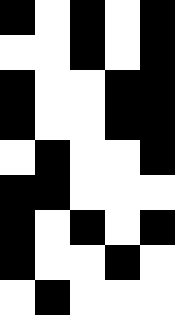[["black", "white", "black", "white", "black"], ["white", "white", "black", "white", "black"], ["black", "white", "white", "black", "black"], ["black", "white", "white", "black", "black"], ["white", "black", "white", "white", "black"], ["black", "black", "white", "white", "white"], ["black", "white", "black", "white", "black"], ["black", "white", "white", "black", "white"], ["white", "black", "white", "white", "white"]]